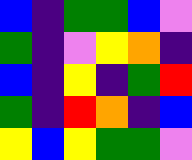[["blue", "indigo", "green", "green", "blue", "violet"], ["green", "indigo", "violet", "yellow", "orange", "indigo"], ["blue", "indigo", "yellow", "indigo", "green", "red"], ["green", "indigo", "red", "orange", "indigo", "blue"], ["yellow", "blue", "yellow", "green", "green", "violet"]]